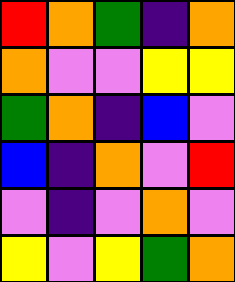[["red", "orange", "green", "indigo", "orange"], ["orange", "violet", "violet", "yellow", "yellow"], ["green", "orange", "indigo", "blue", "violet"], ["blue", "indigo", "orange", "violet", "red"], ["violet", "indigo", "violet", "orange", "violet"], ["yellow", "violet", "yellow", "green", "orange"]]